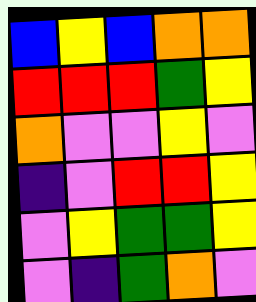[["blue", "yellow", "blue", "orange", "orange"], ["red", "red", "red", "green", "yellow"], ["orange", "violet", "violet", "yellow", "violet"], ["indigo", "violet", "red", "red", "yellow"], ["violet", "yellow", "green", "green", "yellow"], ["violet", "indigo", "green", "orange", "violet"]]